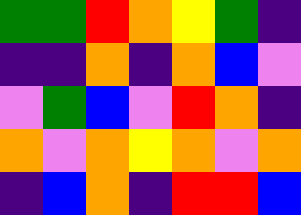[["green", "green", "red", "orange", "yellow", "green", "indigo"], ["indigo", "indigo", "orange", "indigo", "orange", "blue", "violet"], ["violet", "green", "blue", "violet", "red", "orange", "indigo"], ["orange", "violet", "orange", "yellow", "orange", "violet", "orange"], ["indigo", "blue", "orange", "indigo", "red", "red", "blue"]]